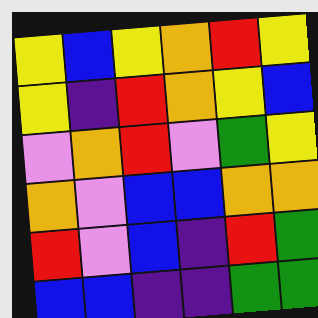[["yellow", "blue", "yellow", "orange", "red", "yellow"], ["yellow", "indigo", "red", "orange", "yellow", "blue"], ["violet", "orange", "red", "violet", "green", "yellow"], ["orange", "violet", "blue", "blue", "orange", "orange"], ["red", "violet", "blue", "indigo", "red", "green"], ["blue", "blue", "indigo", "indigo", "green", "green"]]